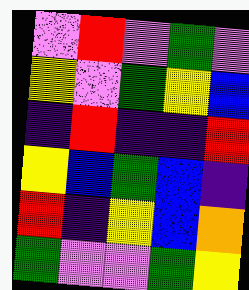[["violet", "red", "violet", "green", "violet"], ["yellow", "violet", "green", "yellow", "blue"], ["indigo", "red", "indigo", "indigo", "red"], ["yellow", "blue", "green", "blue", "indigo"], ["red", "indigo", "yellow", "blue", "orange"], ["green", "violet", "violet", "green", "yellow"]]